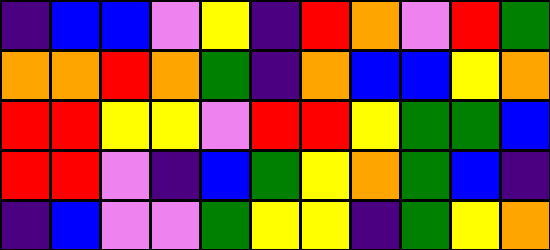[["indigo", "blue", "blue", "violet", "yellow", "indigo", "red", "orange", "violet", "red", "green"], ["orange", "orange", "red", "orange", "green", "indigo", "orange", "blue", "blue", "yellow", "orange"], ["red", "red", "yellow", "yellow", "violet", "red", "red", "yellow", "green", "green", "blue"], ["red", "red", "violet", "indigo", "blue", "green", "yellow", "orange", "green", "blue", "indigo"], ["indigo", "blue", "violet", "violet", "green", "yellow", "yellow", "indigo", "green", "yellow", "orange"]]